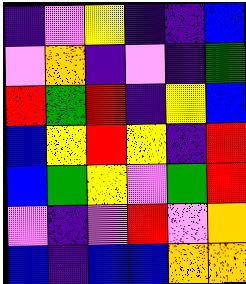[["indigo", "violet", "yellow", "indigo", "indigo", "blue"], ["violet", "orange", "indigo", "violet", "indigo", "green"], ["red", "green", "red", "indigo", "yellow", "blue"], ["blue", "yellow", "red", "yellow", "indigo", "red"], ["blue", "green", "yellow", "violet", "green", "red"], ["violet", "indigo", "violet", "red", "violet", "orange"], ["blue", "indigo", "blue", "blue", "orange", "orange"]]